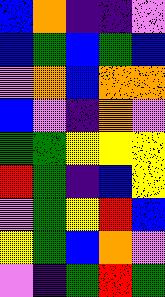[["blue", "orange", "indigo", "indigo", "violet"], ["blue", "green", "blue", "green", "blue"], ["violet", "orange", "blue", "orange", "orange"], ["blue", "violet", "indigo", "orange", "violet"], ["green", "green", "yellow", "yellow", "yellow"], ["red", "green", "indigo", "blue", "yellow"], ["violet", "green", "yellow", "red", "blue"], ["yellow", "green", "blue", "orange", "violet"], ["violet", "indigo", "green", "red", "green"]]